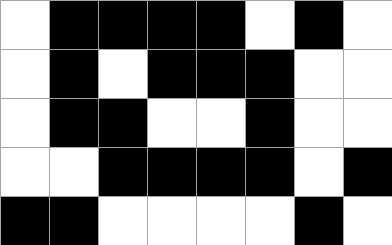[["white", "black", "black", "black", "black", "white", "black", "white"], ["white", "black", "white", "black", "black", "black", "white", "white"], ["white", "black", "black", "white", "white", "black", "white", "white"], ["white", "white", "black", "black", "black", "black", "white", "black"], ["black", "black", "white", "white", "white", "white", "black", "white"]]